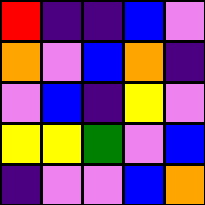[["red", "indigo", "indigo", "blue", "violet"], ["orange", "violet", "blue", "orange", "indigo"], ["violet", "blue", "indigo", "yellow", "violet"], ["yellow", "yellow", "green", "violet", "blue"], ["indigo", "violet", "violet", "blue", "orange"]]